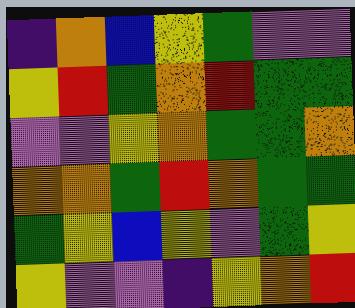[["indigo", "orange", "blue", "yellow", "green", "violet", "violet"], ["yellow", "red", "green", "orange", "red", "green", "green"], ["violet", "violet", "yellow", "orange", "green", "green", "orange"], ["orange", "orange", "green", "red", "orange", "green", "green"], ["green", "yellow", "blue", "yellow", "violet", "green", "yellow"], ["yellow", "violet", "violet", "indigo", "yellow", "orange", "red"]]